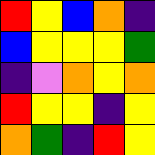[["red", "yellow", "blue", "orange", "indigo"], ["blue", "yellow", "yellow", "yellow", "green"], ["indigo", "violet", "orange", "yellow", "orange"], ["red", "yellow", "yellow", "indigo", "yellow"], ["orange", "green", "indigo", "red", "yellow"]]